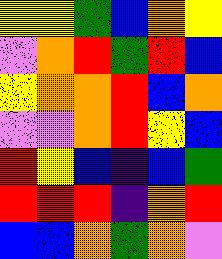[["yellow", "yellow", "green", "blue", "orange", "yellow"], ["violet", "orange", "red", "green", "red", "blue"], ["yellow", "orange", "orange", "red", "blue", "orange"], ["violet", "violet", "orange", "red", "yellow", "blue"], ["red", "yellow", "blue", "indigo", "blue", "green"], ["red", "red", "red", "indigo", "orange", "red"], ["blue", "blue", "orange", "green", "orange", "violet"]]